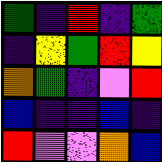[["green", "indigo", "red", "indigo", "green"], ["indigo", "yellow", "green", "red", "yellow"], ["orange", "green", "indigo", "violet", "red"], ["blue", "indigo", "indigo", "blue", "indigo"], ["red", "violet", "violet", "orange", "blue"]]